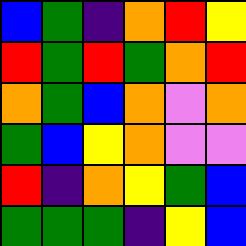[["blue", "green", "indigo", "orange", "red", "yellow"], ["red", "green", "red", "green", "orange", "red"], ["orange", "green", "blue", "orange", "violet", "orange"], ["green", "blue", "yellow", "orange", "violet", "violet"], ["red", "indigo", "orange", "yellow", "green", "blue"], ["green", "green", "green", "indigo", "yellow", "blue"]]